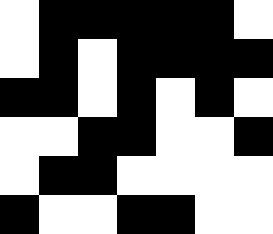[["white", "black", "black", "black", "black", "black", "white"], ["white", "black", "white", "black", "black", "black", "black"], ["black", "black", "white", "black", "white", "black", "white"], ["white", "white", "black", "black", "white", "white", "black"], ["white", "black", "black", "white", "white", "white", "white"], ["black", "white", "white", "black", "black", "white", "white"]]